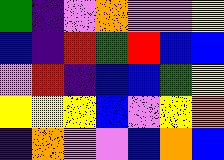[["green", "indigo", "violet", "orange", "violet", "violet", "yellow"], ["blue", "indigo", "red", "green", "red", "blue", "blue"], ["violet", "red", "indigo", "blue", "blue", "green", "yellow"], ["yellow", "yellow", "yellow", "blue", "violet", "yellow", "orange"], ["indigo", "orange", "violet", "violet", "blue", "orange", "blue"]]